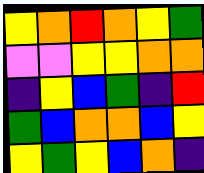[["yellow", "orange", "red", "orange", "yellow", "green"], ["violet", "violet", "yellow", "yellow", "orange", "orange"], ["indigo", "yellow", "blue", "green", "indigo", "red"], ["green", "blue", "orange", "orange", "blue", "yellow"], ["yellow", "green", "yellow", "blue", "orange", "indigo"]]